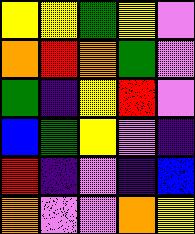[["yellow", "yellow", "green", "yellow", "violet"], ["orange", "red", "orange", "green", "violet"], ["green", "indigo", "yellow", "red", "violet"], ["blue", "green", "yellow", "violet", "indigo"], ["red", "indigo", "violet", "indigo", "blue"], ["orange", "violet", "violet", "orange", "yellow"]]